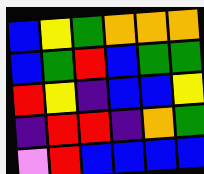[["blue", "yellow", "green", "orange", "orange", "orange"], ["blue", "green", "red", "blue", "green", "green"], ["red", "yellow", "indigo", "blue", "blue", "yellow"], ["indigo", "red", "red", "indigo", "orange", "green"], ["violet", "red", "blue", "blue", "blue", "blue"]]